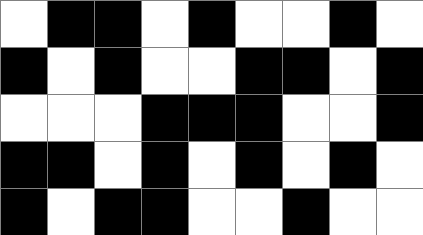[["white", "black", "black", "white", "black", "white", "white", "black", "white"], ["black", "white", "black", "white", "white", "black", "black", "white", "black"], ["white", "white", "white", "black", "black", "black", "white", "white", "black"], ["black", "black", "white", "black", "white", "black", "white", "black", "white"], ["black", "white", "black", "black", "white", "white", "black", "white", "white"]]